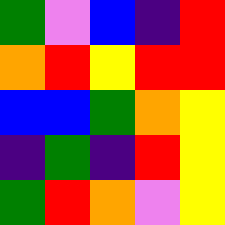[["green", "violet", "blue", "indigo", "red"], ["orange", "red", "yellow", "red", "red"], ["blue", "blue", "green", "orange", "yellow"], ["indigo", "green", "indigo", "red", "yellow"], ["green", "red", "orange", "violet", "yellow"]]